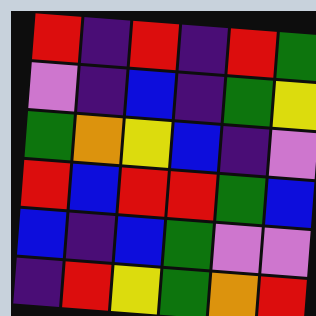[["red", "indigo", "red", "indigo", "red", "green"], ["violet", "indigo", "blue", "indigo", "green", "yellow"], ["green", "orange", "yellow", "blue", "indigo", "violet"], ["red", "blue", "red", "red", "green", "blue"], ["blue", "indigo", "blue", "green", "violet", "violet"], ["indigo", "red", "yellow", "green", "orange", "red"]]